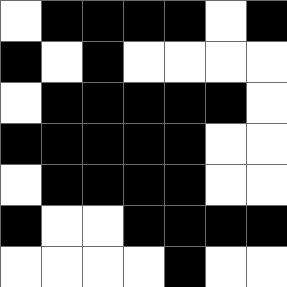[["white", "black", "black", "black", "black", "white", "black"], ["black", "white", "black", "white", "white", "white", "white"], ["white", "black", "black", "black", "black", "black", "white"], ["black", "black", "black", "black", "black", "white", "white"], ["white", "black", "black", "black", "black", "white", "white"], ["black", "white", "white", "black", "black", "black", "black"], ["white", "white", "white", "white", "black", "white", "white"]]